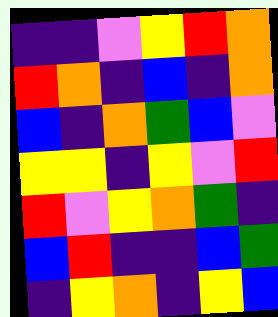[["indigo", "indigo", "violet", "yellow", "red", "orange"], ["red", "orange", "indigo", "blue", "indigo", "orange"], ["blue", "indigo", "orange", "green", "blue", "violet"], ["yellow", "yellow", "indigo", "yellow", "violet", "red"], ["red", "violet", "yellow", "orange", "green", "indigo"], ["blue", "red", "indigo", "indigo", "blue", "green"], ["indigo", "yellow", "orange", "indigo", "yellow", "blue"]]